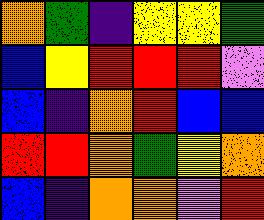[["orange", "green", "indigo", "yellow", "yellow", "green"], ["blue", "yellow", "red", "red", "red", "violet"], ["blue", "indigo", "orange", "red", "blue", "blue"], ["red", "red", "orange", "green", "yellow", "orange"], ["blue", "indigo", "orange", "orange", "violet", "red"]]